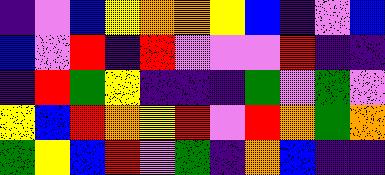[["indigo", "violet", "blue", "yellow", "orange", "orange", "yellow", "blue", "indigo", "violet", "blue"], ["blue", "violet", "red", "indigo", "red", "violet", "violet", "violet", "red", "indigo", "indigo"], ["indigo", "red", "green", "yellow", "indigo", "indigo", "indigo", "green", "violet", "green", "violet"], ["yellow", "blue", "red", "orange", "yellow", "red", "violet", "red", "orange", "green", "orange"], ["green", "yellow", "blue", "red", "violet", "green", "indigo", "orange", "blue", "indigo", "indigo"]]